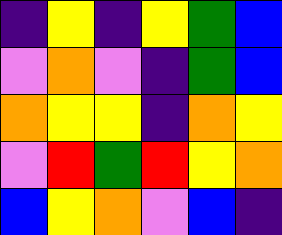[["indigo", "yellow", "indigo", "yellow", "green", "blue"], ["violet", "orange", "violet", "indigo", "green", "blue"], ["orange", "yellow", "yellow", "indigo", "orange", "yellow"], ["violet", "red", "green", "red", "yellow", "orange"], ["blue", "yellow", "orange", "violet", "blue", "indigo"]]